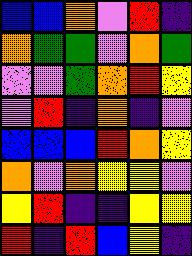[["blue", "blue", "orange", "violet", "red", "indigo"], ["orange", "green", "green", "violet", "orange", "green"], ["violet", "violet", "green", "orange", "red", "yellow"], ["violet", "red", "indigo", "orange", "indigo", "violet"], ["blue", "blue", "blue", "red", "orange", "yellow"], ["orange", "violet", "orange", "yellow", "yellow", "violet"], ["yellow", "red", "indigo", "indigo", "yellow", "yellow"], ["red", "indigo", "red", "blue", "yellow", "indigo"]]